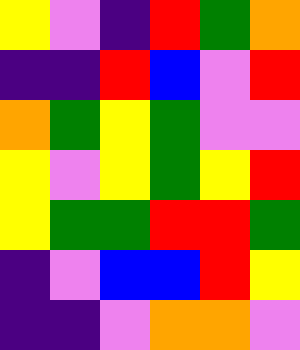[["yellow", "violet", "indigo", "red", "green", "orange"], ["indigo", "indigo", "red", "blue", "violet", "red"], ["orange", "green", "yellow", "green", "violet", "violet"], ["yellow", "violet", "yellow", "green", "yellow", "red"], ["yellow", "green", "green", "red", "red", "green"], ["indigo", "violet", "blue", "blue", "red", "yellow"], ["indigo", "indigo", "violet", "orange", "orange", "violet"]]